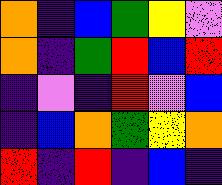[["orange", "indigo", "blue", "green", "yellow", "violet"], ["orange", "indigo", "green", "red", "blue", "red"], ["indigo", "violet", "indigo", "red", "violet", "blue"], ["indigo", "blue", "orange", "green", "yellow", "orange"], ["red", "indigo", "red", "indigo", "blue", "indigo"]]